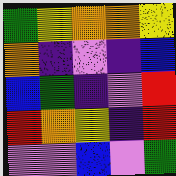[["green", "yellow", "orange", "orange", "yellow"], ["orange", "indigo", "violet", "indigo", "blue"], ["blue", "green", "indigo", "violet", "red"], ["red", "orange", "yellow", "indigo", "red"], ["violet", "violet", "blue", "violet", "green"]]